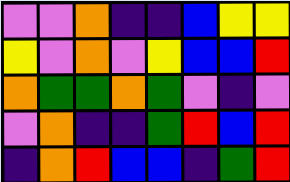[["violet", "violet", "orange", "indigo", "indigo", "blue", "yellow", "yellow"], ["yellow", "violet", "orange", "violet", "yellow", "blue", "blue", "red"], ["orange", "green", "green", "orange", "green", "violet", "indigo", "violet"], ["violet", "orange", "indigo", "indigo", "green", "red", "blue", "red"], ["indigo", "orange", "red", "blue", "blue", "indigo", "green", "red"]]